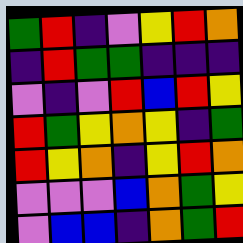[["green", "red", "indigo", "violet", "yellow", "red", "orange"], ["indigo", "red", "green", "green", "indigo", "indigo", "indigo"], ["violet", "indigo", "violet", "red", "blue", "red", "yellow"], ["red", "green", "yellow", "orange", "yellow", "indigo", "green"], ["red", "yellow", "orange", "indigo", "yellow", "red", "orange"], ["violet", "violet", "violet", "blue", "orange", "green", "yellow"], ["violet", "blue", "blue", "indigo", "orange", "green", "red"]]